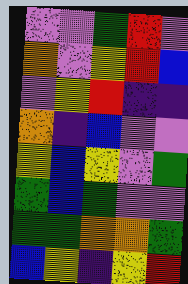[["violet", "violet", "green", "red", "violet"], ["orange", "violet", "yellow", "red", "blue"], ["violet", "yellow", "red", "indigo", "indigo"], ["orange", "indigo", "blue", "violet", "violet"], ["yellow", "blue", "yellow", "violet", "green"], ["green", "blue", "green", "violet", "violet"], ["green", "green", "orange", "orange", "green"], ["blue", "yellow", "indigo", "yellow", "red"]]